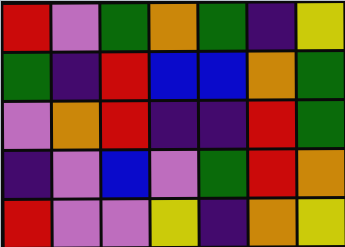[["red", "violet", "green", "orange", "green", "indigo", "yellow"], ["green", "indigo", "red", "blue", "blue", "orange", "green"], ["violet", "orange", "red", "indigo", "indigo", "red", "green"], ["indigo", "violet", "blue", "violet", "green", "red", "orange"], ["red", "violet", "violet", "yellow", "indigo", "orange", "yellow"]]